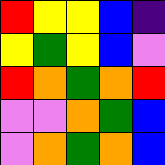[["red", "yellow", "yellow", "blue", "indigo"], ["yellow", "green", "yellow", "blue", "violet"], ["red", "orange", "green", "orange", "red"], ["violet", "violet", "orange", "green", "blue"], ["violet", "orange", "green", "orange", "blue"]]